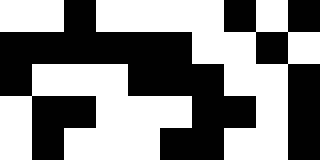[["white", "white", "black", "white", "white", "white", "white", "black", "white", "black"], ["black", "black", "black", "black", "black", "black", "white", "white", "black", "white"], ["black", "white", "white", "white", "black", "black", "black", "white", "white", "black"], ["white", "black", "black", "white", "white", "white", "black", "black", "white", "black"], ["white", "black", "white", "white", "white", "black", "black", "white", "white", "black"]]